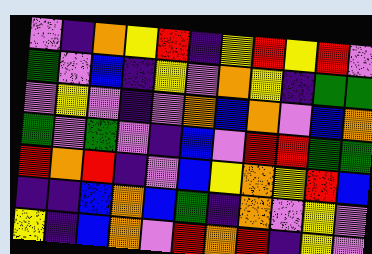[["violet", "indigo", "orange", "yellow", "red", "indigo", "yellow", "red", "yellow", "red", "violet"], ["green", "violet", "blue", "indigo", "yellow", "violet", "orange", "yellow", "indigo", "green", "green"], ["violet", "yellow", "violet", "indigo", "violet", "orange", "blue", "orange", "violet", "blue", "orange"], ["green", "violet", "green", "violet", "indigo", "blue", "violet", "red", "red", "green", "green"], ["red", "orange", "red", "indigo", "violet", "blue", "yellow", "orange", "yellow", "red", "blue"], ["indigo", "indigo", "blue", "orange", "blue", "green", "indigo", "orange", "violet", "yellow", "violet"], ["yellow", "indigo", "blue", "orange", "violet", "red", "orange", "red", "indigo", "yellow", "violet"]]